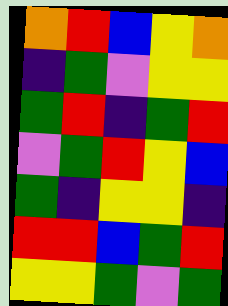[["orange", "red", "blue", "yellow", "orange"], ["indigo", "green", "violet", "yellow", "yellow"], ["green", "red", "indigo", "green", "red"], ["violet", "green", "red", "yellow", "blue"], ["green", "indigo", "yellow", "yellow", "indigo"], ["red", "red", "blue", "green", "red"], ["yellow", "yellow", "green", "violet", "green"]]